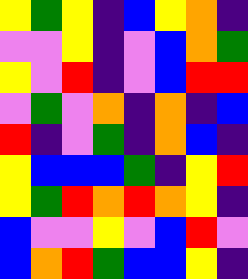[["yellow", "green", "yellow", "indigo", "blue", "yellow", "orange", "indigo"], ["violet", "violet", "yellow", "indigo", "violet", "blue", "orange", "green"], ["yellow", "violet", "red", "indigo", "violet", "blue", "red", "red"], ["violet", "green", "violet", "orange", "indigo", "orange", "indigo", "blue"], ["red", "indigo", "violet", "green", "indigo", "orange", "blue", "indigo"], ["yellow", "blue", "blue", "blue", "green", "indigo", "yellow", "red"], ["yellow", "green", "red", "orange", "red", "orange", "yellow", "indigo"], ["blue", "violet", "violet", "yellow", "violet", "blue", "red", "violet"], ["blue", "orange", "red", "green", "blue", "blue", "yellow", "indigo"]]